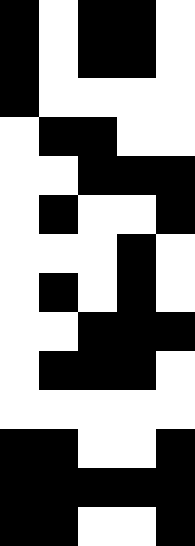[["black", "white", "black", "black", "white"], ["black", "white", "black", "black", "white"], ["black", "white", "white", "white", "white"], ["white", "black", "black", "white", "white"], ["white", "white", "black", "black", "black"], ["white", "black", "white", "white", "black"], ["white", "white", "white", "black", "white"], ["white", "black", "white", "black", "white"], ["white", "white", "black", "black", "black"], ["white", "black", "black", "black", "white"], ["white", "white", "white", "white", "white"], ["black", "black", "white", "white", "black"], ["black", "black", "black", "black", "black"], ["black", "black", "white", "white", "black"]]